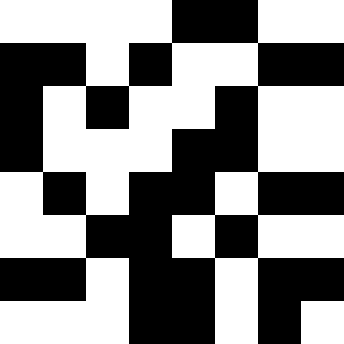[["white", "white", "white", "white", "black", "black", "white", "white"], ["black", "black", "white", "black", "white", "white", "black", "black"], ["black", "white", "black", "white", "white", "black", "white", "white"], ["black", "white", "white", "white", "black", "black", "white", "white"], ["white", "black", "white", "black", "black", "white", "black", "black"], ["white", "white", "black", "black", "white", "black", "white", "white"], ["black", "black", "white", "black", "black", "white", "black", "black"], ["white", "white", "white", "black", "black", "white", "black", "white"]]